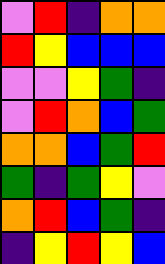[["violet", "red", "indigo", "orange", "orange"], ["red", "yellow", "blue", "blue", "blue"], ["violet", "violet", "yellow", "green", "indigo"], ["violet", "red", "orange", "blue", "green"], ["orange", "orange", "blue", "green", "red"], ["green", "indigo", "green", "yellow", "violet"], ["orange", "red", "blue", "green", "indigo"], ["indigo", "yellow", "red", "yellow", "blue"]]